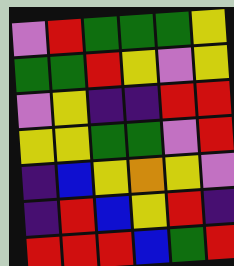[["violet", "red", "green", "green", "green", "yellow"], ["green", "green", "red", "yellow", "violet", "yellow"], ["violet", "yellow", "indigo", "indigo", "red", "red"], ["yellow", "yellow", "green", "green", "violet", "red"], ["indigo", "blue", "yellow", "orange", "yellow", "violet"], ["indigo", "red", "blue", "yellow", "red", "indigo"], ["red", "red", "red", "blue", "green", "red"]]